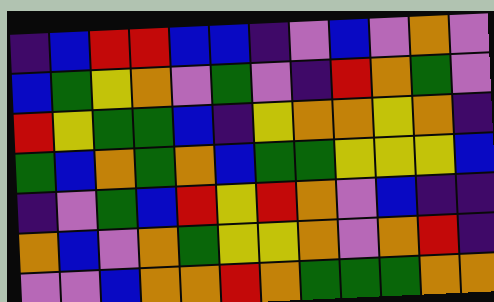[["indigo", "blue", "red", "red", "blue", "blue", "indigo", "violet", "blue", "violet", "orange", "violet"], ["blue", "green", "yellow", "orange", "violet", "green", "violet", "indigo", "red", "orange", "green", "violet"], ["red", "yellow", "green", "green", "blue", "indigo", "yellow", "orange", "orange", "yellow", "orange", "indigo"], ["green", "blue", "orange", "green", "orange", "blue", "green", "green", "yellow", "yellow", "yellow", "blue"], ["indigo", "violet", "green", "blue", "red", "yellow", "red", "orange", "violet", "blue", "indigo", "indigo"], ["orange", "blue", "violet", "orange", "green", "yellow", "yellow", "orange", "violet", "orange", "red", "indigo"], ["violet", "violet", "blue", "orange", "orange", "red", "orange", "green", "green", "green", "orange", "orange"]]